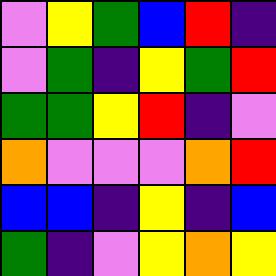[["violet", "yellow", "green", "blue", "red", "indigo"], ["violet", "green", "indigo", "yellow", "green", "red"], ["green", "green", "yellow", "red", "indigo", "violet"], ["orange", "violet", "violet", "violet", "orange", "red"], ["blue", "blue", "indigo", "yellow", "indigo", "blue"], ["green", "indigo", "violet", "yellow", "orange", "yellow"]]